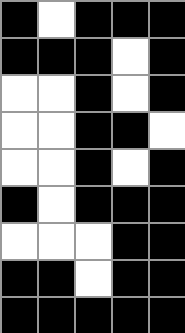[["black", "white", "black", "black", "black"], ["black", "black", "black", "white", "black"], ["white", "white", "black", "white", "black"], ["white", "white", "black", "black", "white"], ["white", "white", "black", "white", "black"], ["black", "white", "black", "black", "black"], ["white", "white", "white", "black", "black"], ["black", "black", "white", "black", "black"], ["black", "black", "black", "black", "black"]]